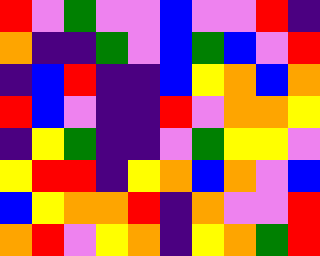[["red", "violet", "green", "violet", "violet", "blue", "violet", "violet", "red", "indigo"], ["orange", "indigo", "indigo", "green", "violet", "blue", "green", "blue", "violet", "red"], ["indigo", "blue", "red", "indigo", "indigo", "blue", "yellow", "orange", "blue", "orange"], ["red", "blue", "violet", "indigo", "indigo", "red", "violet", "orange", "orange", "yellow"], ["indigo", "yellow", "green", "indigo", "indigo", "violet", "green", "yellow", "yellow", "violet"], ["yellow", "red", "red", "indigo", "yellow", "orange", "blue", "orange", "violet", "blue"], ["blue", "yellow", "orange", "orange", "red", "indigo", "orange", "violet", "violet", "red"], ["orange", "red", "violet", "yellow", "orange", "indigo", "yellow", "orange", "green", "red"]]